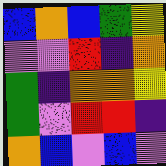[["blue", "orange", "blue", "green", "yellow"], ["violet", "violet", "red", "indigo", "orange"], ["green", "indigo", "orange", "orange", "yellow"], ["green", "violet", "red", "red", "indigo"], ["orange", "blue", "violet", "blue", "violet"]]